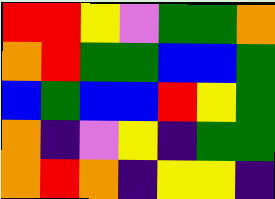[["red", "red", "yellow", "violet", "green", "green", "orange"], ["orange", "red", "green", "green", "blue", "blue", "green"], ["blue", "green", "blue", "blue", "red", "yellow", "green"], ["orange", "indigo", "violet", "yellow", "indigo", "green", "green"], ["orange", "red", "orange", "indigo", "yellow", "yellow", "indigo"]]